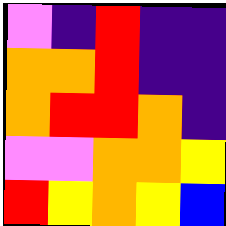[["violet", "indigo", "red", "indigo", "indigo"], ["orange", "orange", "red", "indigo", "indigo"], ["orange", "red", "red", "orange", "indigo"], ["violet", "violet", "orange", "orange", "yellow"], ["red", "yellow", "orange", "yellow", "blue"]]